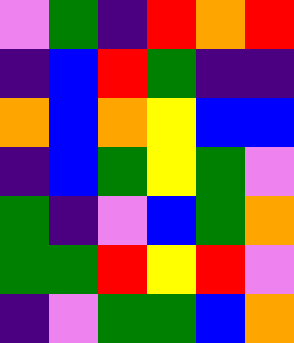[["violet", "green", "indigo", "red", "orange", "red"], ["indigo", "blue", "red", "green", "indigo", "indigo"], ["orange", "blue", "orange", "yellow", "blue", "blue"], ["indigo", "blue", "green", "yellow", "green", "violet"], ["green", "indigo", "violet", "blue", "green", "orange"], ["green", "green", "red", "yellow", "red", "violet"], ["indigo", "violet", "green", "green", "blue", "orange"]]